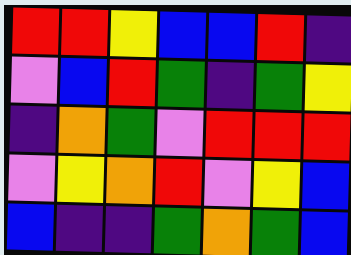[["red", "red", "yellow", "blue", "blue", "red", "indigo"], ["violet", "blue", "red", "green", "indigo", "green", "yellow"], ["indigo", "orange", "green", "violet", "red", "red", "red"], ["violet", "yellow", "orange", "red", "violet", "yellow", "blue"], ["blue", "indigo", "indigo", "green", "orange", "green", "blue"]]